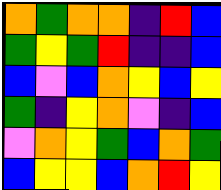[["orange", "green", "orange", "orange", "indigo", "red", "blue"], ["green", "yellow", "green", "red", "indigo", "indigo", "blue"], ["blue", "violet", "blue", "orange", "yellow", "blue", "yellow"], ["green", "indigo", "yellow", "orange", "violet", "indigo", "blue"], ["violet", "orange", "yellow", "green", "blue", "orange", "green"], ["blue", "yellow", "yellow", "blue", "orange", "red", "yellow"]]